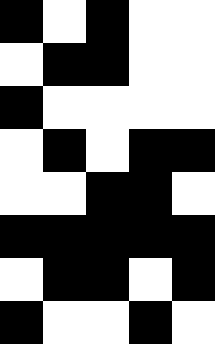[["black", "white", "black", "white", "white"], ["white", "black", "black", "white", "white"], ["black", "white", "white", "white", "white"], ["white", "black", "white", "black", "black"], ["white", "white", "black", "black", "white"], ["black", "black", "black", "black", "black"], ["white", "black", "black", "white", "black"], ["black", "white", "white", "black", "white"]]